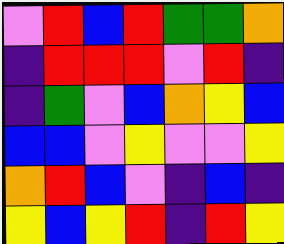[["violet", "red", "blue", "red", "green", "green", "orange"], ["indigo", "red", "red", "red", "violet", "red", "indigo"], ["indigo", "green", "violet", "blue", "orange", "yellow", "blue"], ["blue", "blue", "violet", "yellow", "violet", "violet", "yellow"], ["orange", "red", "blue", "violet", "indigo", "blue", "indigo"], ["yellow", "blue", "yellow", "red", "indigo", "red", "yellow"]]